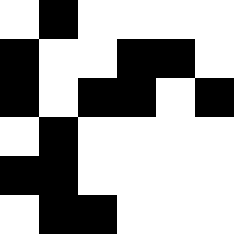[["white", "black", "white", "white", "white", "white"], ["black", "white", "white", "black", "black", "white"], ["black", "white", "black", "black", "white", "black"], ["white", "black", "white", "white", "white", "white"], ["black", "black", "white", "white", "white", "white"], ["white", "black", "black", "white", "white", "white"]]